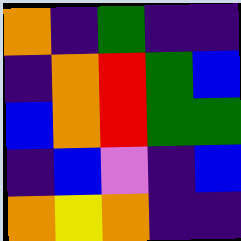[["orange", "indigo", "green", "indigo", "indigo"], ["indigo", "orange", "red", "green", "blue"], ["blue", "orange", "red", "green", "green"], ["indigo", "blue", "violet", "indigo", "blue"], ["orange", "yellow", "orange", "indigo", "indigo"]]